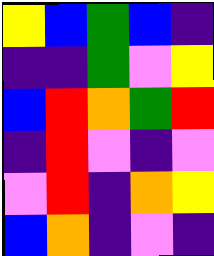[["yellow", "blue", "green", "blue", "indigo"], ["indigo", "indigo", "green", "violet", "yellow"], ["blue", "red", "orange", "green", "red"], ["indigo", "red", "violet", "indigo", "violet"], ["violet", "red", "indigo", "orange", "yellow"], ["blue", "orange", "indigo", "violet", "indigo"]]